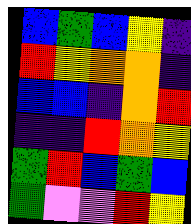[["blue", "green", "blue", "yellow", "indigo"], ["red", "yellow", "orange", "orange", "indigo"], ["blue", "blue", "indigo", "orange", "red"], ["indigo", "indigo", "red", "orange", "yellow"], ["green", "red", "blue", "green", "blue"], ["green", "violet", "violet", "red", "yellow"]]